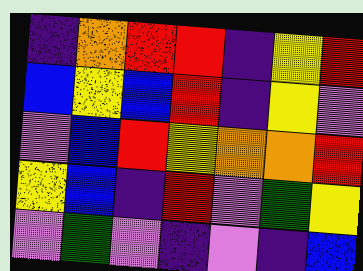[["indigo", "orange", "red", "red", "indigo", "yellow", "red"], ["blue", "yellow", "blue", "red", "indigo", "yellow", "violet"], ["violet", "blue", "red", "yellow", "orange", "orange", "red"], ["yellow", "blue", "indigo", "red", "violet", "green", "yellow"], ["violet", "green", "violet", "indigo", "violet", "indigo", "blue"]]